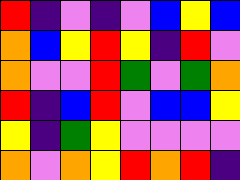[["red", "indigo", "violet", "indigo", "violet", "blue", "yellow", "blue"], ["orange", "blue", "yellow", "red", "yellow", "indigo", "red", "violet"], ["orange", "violet", "violet", "red", "green", "violet", "green", "orange"], ["red", "indigo", "blue", "red", "violet", "blue", "blue", "yellow"], ["yellow", "indigo", "green", "yellow", "violet", "violet", "violet", "violet"], ["orange", "violet", "orange", "yellow", "red", "orange", "red", "indigo"]]